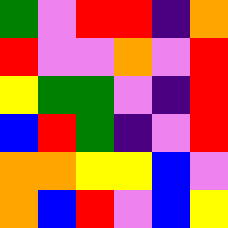[["green", "violet", "red", "red", "indigo", "orange"], ["red", "violet", "violet", "orange", "violet", "red"], ["yellow", "green", "green", "violet", "indigo", "red"], ["blue", "red", "green", "indigo", "violet", "red"], ["orange", "orange", "yellow", "yellow", "blue", "violet"], ["orange", "blue", "red", "violet", "blue", "yellow"]]